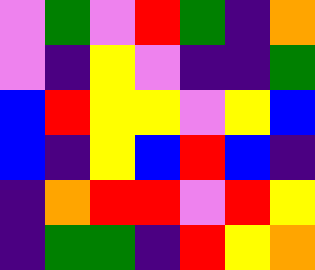[["violet", "green", "violet", "red", "green", "indigo", "orange"], ["violet", "indigo", "yellow", "violet", "indigo", "indigo", "green"], ["blue", "red", "yellow", "yellow", "violet", "yellow", "blue"], ["blue", "indigo", "yellow", "blue", "red", "blue", "indigo"], ["indigo", "orange", "red", "red", "violet", "red", "yellow"], ["indigo", "green", "green", "indigo", "red", "yellow", "orange"]]